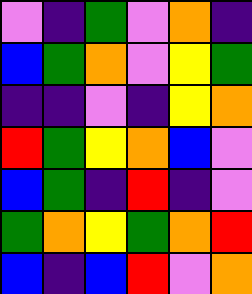[["violet", "indigo", "green", "violet", "orange", "indigo"], ["blue", "green", "orange", "violet", "yellow", "green"], ["indigo", "indigo", "violet", "indigo", "yellow", "orange"], ["red", "green", "yellow", "orange", "blue", "violet"], ["blue", "green", "indigo", "red", "indigo", "violet"], ["green", "orange", "yellow", "green", "orange", "red"], ["blue", "indigo", "blue", "red", "violet", "orange"]]